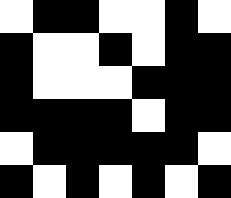[["white", "black", "black", "white", "white", "black", "white"], ["black", "white", "white", "black", "white", "black", "black"], ["black", "white", "white", "white", "black", "black", "black"], ["black", "black", "black", "black", "white", "black", "black"], ["white", "black", "black", "black", "black", "black", "white"], ["black", "white", "black", "white", "black", "white", "black"]]